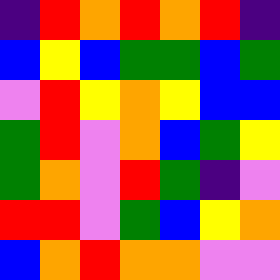[["indigo", "red", "orange", "red", "orange", "red", "indigo"], ["blue", "yellow", "blue", "green", "green", "blue", "green"], ["violet", "red", "yellow", "orange", "yellow", "blue", "blue"], ["green", "red", "violet", "orange", "blue", "green", "yellow"], ["green", "orange", "violet", "red", "green", "indigo", "violet"], ["red", "red", "violet", "green", "blue", "yellow", "orange"], ["blue", "orange", "red", "orange", "orange", "violet", "violet"]]